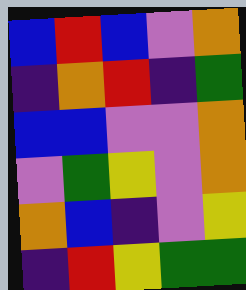[["blue", "red", "blue", "violet", "orange"], ["indigo", "orange", "red", "indigo", "green"], ["blue", "blue", "violet", "violet", "orange"], ["violet", "green", "yellow", "violet", "orange"], ["orange", "blue", "indigo", "violet", "yellow"], ["indigo", "red", "yellow", "green", "green"]]